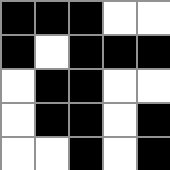[["black", "black", "black", "white", "white"], ["black", "white", "black", "black", "black"], ["white", "black", "black", "white", "white"], ["white", "black", "black", "white", "black"], ["white", "white", "black", "white", "black"]]